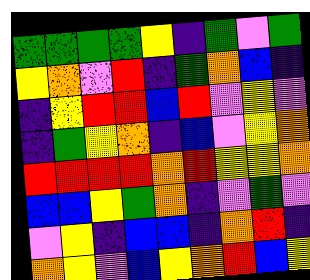[["green", "green", "green", "green", "yellow", "indigo", "green", "violet", "green"], ["yellow", "orange", "violet", "red", "indigo", "green", "orange", "blue", "indigo"], ["indigo", "yellow", "red", "red", "blue", "red", "violet", "yellow", "violet"], ["indigo", "green", "yellow", "orange", "indigo", "blue", "violet", "yellow", "orange"], ["red", "red", "red", "red", "orange", "red", "yellow", "yellow", "orange"], ["blue", "blue", "yellow", "green", "orange", "indigo", "violet", "green", "violet"], ["violet", "yellow", "indigo", "blue", "blue", "indigo", "orange", "red", "indigo"], ["orange", "yellow", "violet", "blue", "yellow", "orange", "red", "blue", "yellow"]]